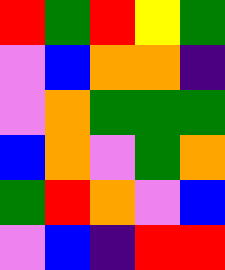[["red", "green", "red", "yellow", "green"], ["violet", "blue", "orange", "orange", "indigo"], ["violet", "orange", "green", "green", "green"], ["blue", "orange", "violet", "green", "orange"], ["green", "red", "orange", "violet", "blue"], ["violet", "blue", "indigo", "red", "red"]]